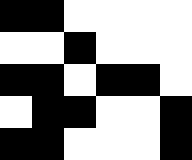[["black", "black", "white", "white", "white", "white"], ["white", "white", "black", "white", "white", "white"], ["black", "black", "white", "black", "black", "white"], ["white", "black", "black", "white", "white", "black"], ["black", "black", "white", "white", "white", "black"]]